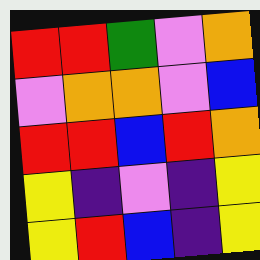[["red", "red", "green", "violet", "orange"], ["violet", "orange", "orange", "violet", "blue"], ["red", "red", "blue", "red", "orange"], ["yellow", "indigo", "violet", "indigo", "yellow"], ["yellow", "red", "blue", "indigo", "yellow"]]